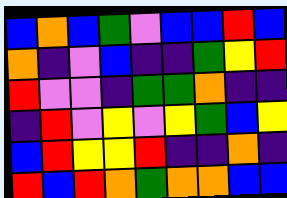[["blue", "orange", "blue", "green", "violet", "blue", "blue", "red", "blue"], ["orange", "indigo", "violet", "blue", "indigo", "indigo", "green", "yellow", "red"], ["red", "violet", "violet", "indigo", "green", "green", "orange", "indigo", "indigo"], ["indigo", "red", "violet", "yellow", "violet", "yellow", "green", "blue", "yellow"], ["blue", "red", "yellow", "yellow", "red", "indigo", "indigo", "orange", "indigo"], ["red", "blue", "red", "orange", "green", "orange", "orange", "blue", "blue"]]